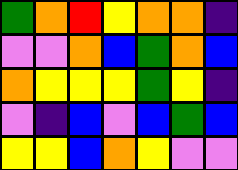[["green", "orange", "red", "yellow", "orange", "orange", "indigo"], ["violet", "violet", "orange", "blue", "green", "orange", "blue"], ["orange", "yellow", "yellow", "yellow", "green", "yellow", "indigo"], ["violet", "indigo", "blue", "violet", "blue", "green", "blue"], ["yellow", "yellow", "blue", "orange", "yellow", "violet", "violet"]]